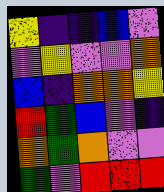[["yellow", "indigo", "indigo", "blue", "violet"], ["violet", "yellow", "violet", "violet", "orange"], ["blue", "indigo", "orange", "orange", "yellow"], ["red", "green", "blue", "violet", "indigo"], ["orange", "green", "orange", "violet", "violet"], ["green", "violet", "red", "red", "red"]]